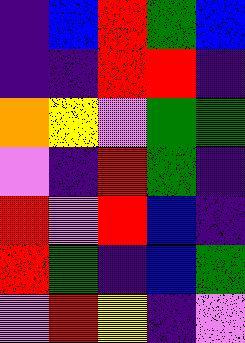[["indigo", "blue", "red", "green", "blue"], ["indigo", "indigo", "red", "red", "indigo"], ["orange", "yellow", "violet", "green", "green"], ["violet", "indigo", "red", "green", "indigo"], ["red", "violet", "red", "blue", "indigo"], ["red", "green", "indigo", "blue", "green"], ["violet", "red", "yellow", "indigo", "violet"]]